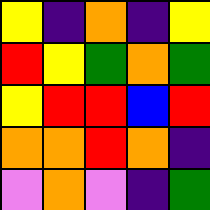[["yellow", "indigo", "orange", "indigo", "yellow"], ["red", "yellow", "green", "orange", "green"], ["yellow", "red", "red", "blue", "red"], ["orange", "orange", "red", "orange", "indigo"], ["violet", "orange", "violet", "indigo", "green"]]